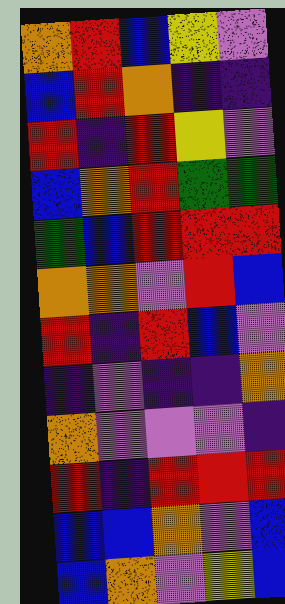[["orange", "red", "blue", "yellow", "violet"], ["blue", "red", "orange", "indigo", "indigo"], ["red", "indigo", "red", "yellow", "violet"], ["blue", "orange", "red", "green", "green"], ["green", "blue", "red", "red", "red"], ["orange", "orange", "violet", "red", "blue"], ["red", "indigo", "red", "blue", "violet"], ["indigo", "violet", "indigo", "indigo", "orange"], ["orange", "violet", "violet", "violet", "indigo"], ["red", "indigo", "red", "red", "red"], ["blue", "blue", "orange", "violet", "blue"], ["blue", "orange", "violet", "yellow", "blue"]]